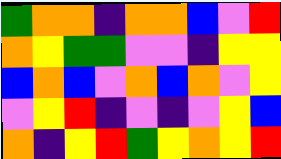[["green", "orange", "orange", "indigo", "orange", "orange", "blue", "violet", "red"], ["orange", "yellow", "green", "green", "violet", "violet", "indigo", "yellow", "yellow"], ["blue", "orange", "blue", "violet", "orange", "blue", "orange", "violet", "yellow"], ["violet", "yellow", "red", "indigo", "violet", "indigo", "violet", "yellow", "blue"], ["orange", "indigo", "yellow", "red", "green", "yellow", "orange", "yellow", "red"]]